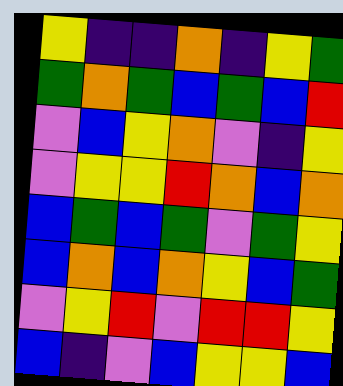[["yellow", "indigo", "indigo", "orange", "indigo", "yellow", "green"], ["green", "orange", "green", "blue", "green", "blue", "red"], ["violet", "blue", "yellow", "orange", "violet", "indigo", "yellow"], ["violet", "yellow", "yellow", "red", "orange", "blue", "orange"], ["blue", "green", "blue", "green", "violet", "green", "yellow"], ["blue", "orange", "blue", "orange", "yellow", "blue", "green"], ["violet", "yellow", "red", "violet", "red", "red", "yellow"], ["blue", "indigo", "violet", "blue", "yellow", "yellow", "blue"]]